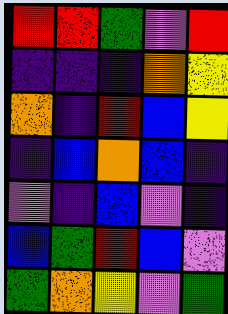[["red", "red", "green", "violet", "red"], ["indigo", "indigo", "indigo", "orange", "yellow"], ["orange", "indigo", "red", "blue", "yellow"], ["indigo", "blue", "orange", "blue", "indigo"], ["violet", "indigo", "blue", "violet", "indigo"], ["blue", "green", "red", "blue", "violet"], ["green", "orange", "yellow", "violet", "green"]]